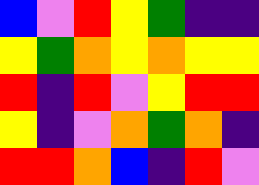[["blue", "violet", "red", "yellow", "green", "indigo", "indigo"], ["yellow", "green", "orange", "yellow", "orange", "yellow", "yellow"], ["red", "indigo", "red", "violet", "yellow", "red", "red"], ["yellow", "indigo", "violet", "orange", "green", "orange", "indigo"], ["red", "red", "orange", "blue", "indigo", "red", "violet"]]